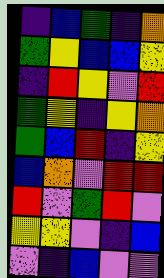[["indigo", "blue", "green", "indigo", "orange"], ["green", "yellow", "blue", "blue", "yellow"], ["indigo", "red", "yellow", "violet", "red"], ["green", "yellow", "indigo", "yellow", "orange"], ["green", "blue", "red", "indigo", "yellow"], ["blue", "orange", "violet", "red", "red"], ["red", "violet", "green", "red", "violet"], ["yellow", "yellow", "violet", "indigo", "blue"], ["violet", "indigo", "blue", "violet", "violet"]]